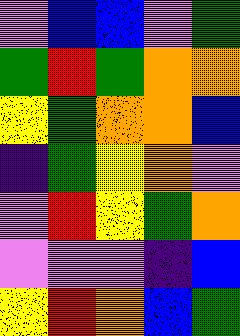[["violet", "blue", "blue", "violet", "green"], ["green", "red", "green", "orange", "orange"], ["yellow", "green", "orange", "orange", "blue"], ["indigo", "green", "yellow", "orange", "violet"], ["violet", "red", "yellow", "green", "orange"], ["violet", "violet", "violet", "indigo", "blue"], ["yellow", "red", "orange", "blue", "green"]]